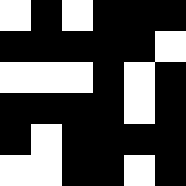[["white", "black", "white", "black", "black", "black"], ["black", "black", "black", "black", "black", "white"], ["white", "white", "white", "black", "white", "black"], ["black", "black", "black", "black", "white", "black"], ["black", "white", "black", "black", "black", "black"], ["white", "white", "black", "black", "white", "black"]]